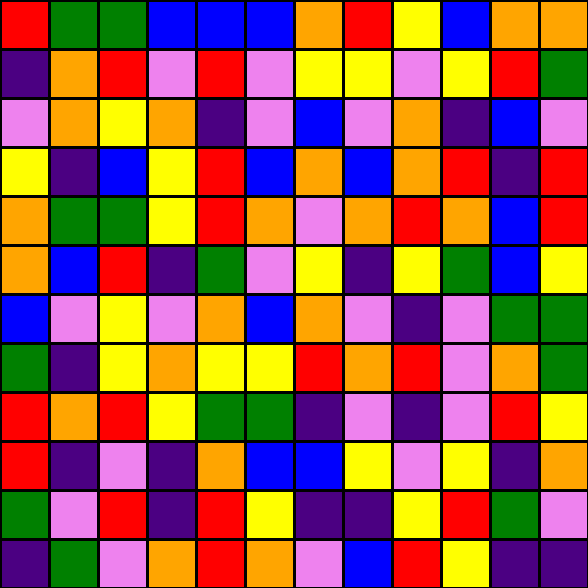[["red", "green", "green", "blue", "blue", "blue", "orange", "red", "yellow", "blue", "orange", "orange"], ["indigo", "orange", "red", "violet", "red", "violet", "yellow", "yellow", "violet", "yellow", "red", "green"], ["violet", "orange", "yellow", "orange", "indigo", "violet", "blue", "violet", "orange", "indigo", "blue", "violet"], ["yellow", "indigo", "blue", "yellow", "red", "blue", "orange", "blue", "orange", "red", "indigo", "red"], ["orange", "green", "green", "yellow", "red", "orange", "violet", "orange", "red", "orange", "blue", "red"], ["orange", "blue", "red", "indigo", "green", "violet", "yellow", "indigo", "yellow", "green", "blue", "yellow"], ["blue", "violet", "yellow", "violet", "orange", "blue", "orange", "violet", "indigo", "violet", "green", "green"], ["green", "indigo", "yellow", "orange", "yellow", "yellow", "red", "orange", "red", "violet", "orange", "green"], ["red", "orange", "red", "yellow", "green", "green", "indigo", "violet", "indigo", "violet", "red", "yellow"], ["red", "indigo", "violet", "indigo", "orange", "blue", "blue", "yellow", "violet", "yellow", "indigo", "orange"], ["green", "violet", "red", "indigo", "red", "yellow", "indigo", "indigo", "yellow", "red", "green", "violet"], ["indigo", "green", "violet", "orange", "red", "orange", "violet", "blue", "red", "yellow", "indigo", "indigo"]]